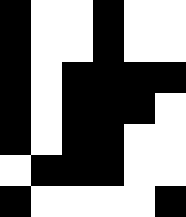[["black", "white", "white", "black", "white", "white"], ["black", "white", "white", "black", "white", "white"], ["black", "white", "black", "black", "black", "black"], ["black", "white", "black", "black", "black", "white"], ["black", "white", "black", "black", "white", "white"], ["white", "black", "black", "black", "white", "white"], ["black", "white", "white", "white", "white", "black"]]